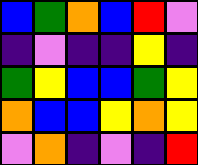[["blue", "green", "orange", "blue", "red", "violet"], ["indigo", "violet", "indigo", "indigo", "yellow", "indigo"], ["green", "yellow", "blue", "blue", "green", "yellow"], ["orange", "blue", "blue", "yellow", "orange", "yellow"], ["violet", "orange", "indigo", "violet", "indigo", "red"]]